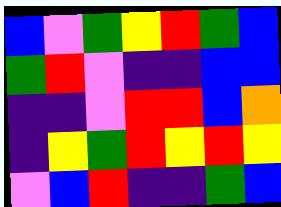[["blue", "violet", "green", "yellow", "red", "green", "blue"], ["green", "red", "violet", "indigo", "indigo", "blue", "blue"], ["indigo", "indigo", "violet", "red", "red", "blue", "orange"], ["indigo", "yellow", "green", "red", "yellow", "red", "yellow"], ["violet", "blue", "red", "indigo", "indigo", "green", "blue"]]